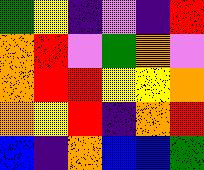[["green", "yellow", "indigo", "violet", "indigo", "red"], ["orange", "red", "violet", "green", "orange", "violet"], ["orange", "red", "red", "yellow", "yellow", "orange"], ["orange", "yellow", "red", "indigo", "orange", "red"], ["blue", "indigo", "orange", "blue", "blue", "green"]]